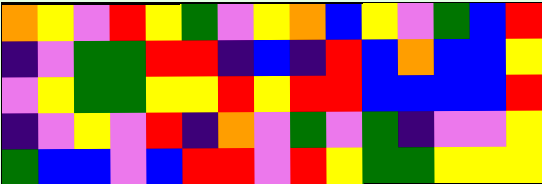[["orange", "yellow", "violet", "red", "yellow", "green", "violet", "yellow", "orange", "blue", "yellow", "violet", "green", "blue", "red"], ["indigo", "violet", "green", "green", "red", "red", "indigo", "blue", "indigo", "red", "blue", "orange", "blue", "blue", "yellow"], ["violet", "yellow", "green", "green", "yellow", "yellow", "red", "yellow", "red", "red", "blue", "blue", "blue", "blue", "red"], ["indigo", "violet", "yellow", "violet", "red", "indigo", "orange", "violet", "green", "violet", "green", "indigo", "violet", "violet", "yellow"], ["green", "blue", "blue", "violet", "blue", "red", "red", "violet", "red", "yellow", "green", "green", "yellow", "yellow", "yellow"]]